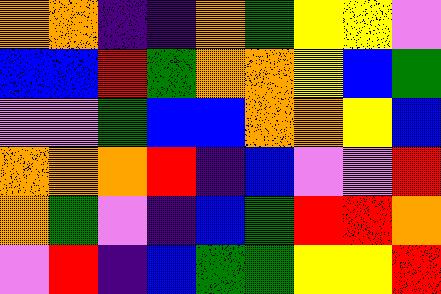[["orange", "orange", "indigo", "indigo", "orange", "green", "yellow", "yellow", "violet"], ["blue", "blue", "red", "green", "orange", "orange", "yellow", "blue", "green"], ["violet", "violet", "green", "blue", "blue", "orange", "orange", "yellow", "blue"], ["orange", "orange", "orange", "red", "indigo", "blue", "violet", "violet", "red"], ["orange", "green", "violet", "indigo", "blue", "green", "red", "red", "orange"], ["violet", "red", "indigo", "blue", "green", "green", "yellow", "yellow", "red"]]